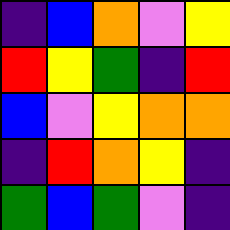[["indigo", "blue", "orange", "violet", "yellow"], ["red", "yellow", "green", "indigo", "red"], ["blue", "violet", "yellow", "orange", "orange"], ["indigo", "red", "orange", "yellow", "indigo"], ["green", "blue", "green", "violet", "indigo"]]